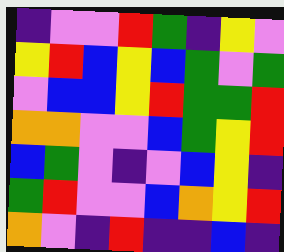[["indigo", "violet", "violet", "red", "green", "indigo", "yellow", "violet"], ["yellow", "red", "blue", "yellow", "blue", "green", "violet", "green"], ["violet", "blue", "blue", "yellow", "red", "green", "green", "red"], ["orange", "orange", "violet", "violet", "blue", "green", "yellow", "red"], ["blue", "green", "violet", "indigo", "violet", "blue", "yellow", "indigo"], ["green", "red", "violet", "violet", "blue", "orange", "yellow", "red"], ["orange", "violet", "indigo", "red", "indigo", "indigo", "blue", "indigo"]]